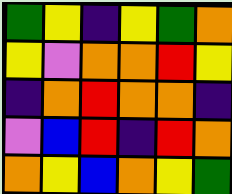[["green", "yellow", "indigo", "yellow", "green", "orange"], ["yellow", "violet", "orange", "orange", "red", "yellow"], ["indigo", "orange", "red", "orange", "orange", "indigo"], ["violet", "blue", "red", "indigo", "red", "orange"], ["orange", "yellow", "blue", "orange", "yellow", "green"]]